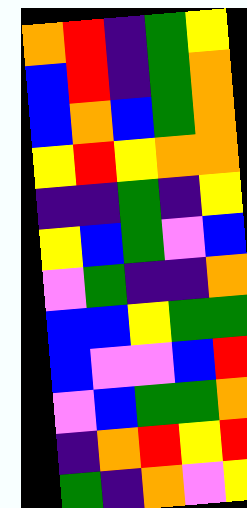[["orange", "red", "indigo", "green", "yellow"], ["blue", "red", "indigo", "green", "orange"], ["blue", "orange", "blue", "green", "orange"], ["yellow", "red", "yellow", "orange", "orange"], ["indigo", "indigo", "green", "indigo", "yellow"], ["yellow", "blue", "green", "violet", "blue"], ["violet", "green", "indigo", "indigo", "orange"], ["blue", "blue", "yellow", "green", "green"], ["blue", "violet", "violet", "blue", "red"], ["violet", "blue", "green", "green", "orange"], ["indigo", "orange", "red", "yellow", "red"], ["green", "indigo", "orange", "violet", "yellow"]]